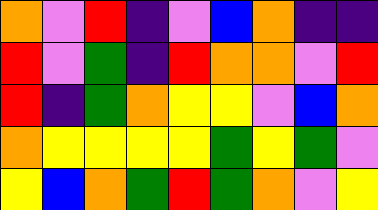[["orange", "violet", "red", "indigo", "violet", "blue", "orange", "indigo", "indigo"], ["red", "violet", "green", "indigo", "red", "orange", "orange", "violet", "red"], ["red", "indigo", "green", "orange", "yellow", "yellow", "violet", "blue", "orange"], ["orange", "yellow", "yellow", "yellow", "yellow", "green", "yellow", "green", "violet"], ["yellow", "blue", "orange", "green", "red", "green", "orange", "violet", "yellow"]]